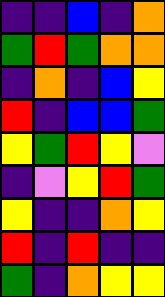[["indigo", "indigo", "blue", "indigo", "orange"], ["green", "red", "green", "orange", "orange"], ["indigo", "orange", "indigo", "blue", "yellow"], ["red", "indigo", "blue", "blue", "green"], ["yellow", "green", "red", "yellow", "violet"], ["indigo", "violet", "yellow", "red", "green"], ["yellow", "indigo", "indigo", "orange", "yellow"], ["red", "indigo", "red", "indigo", "indigo"], ["green", "indigo", "orange", "yellow", "yellow"]]